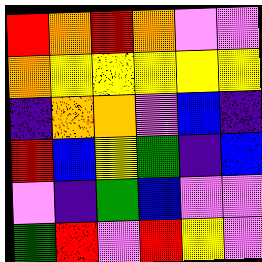[["red", "orange", "red", "orange", "violet", "violet"], ["orange", "yellow", "yellow", "yellow", "yellow", "yellow"], ["indigo", "orange", "orange", "violet", "blue", "indigo"], ["red", "blue", "yellow", "green", "indigo", "blue"], ["violet", "indigo", "green", "blue", "violet", "violet"], ["green", "red", "violet", "red", "yellow", "violet"]]